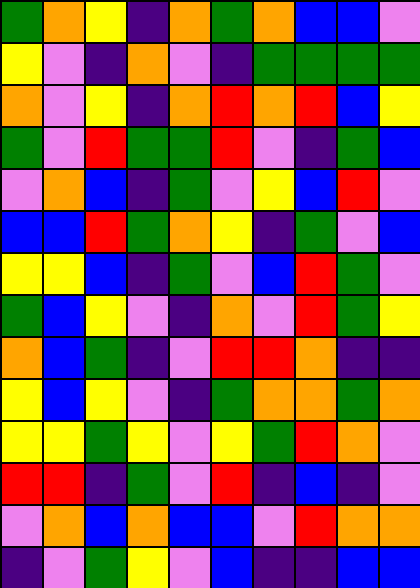[["green", "orange", "yellow", "indigo", "orange", "green", "orange", "blue", "blue", "violet"], ["yellow", "violet", "indigo", "orange", "violet", "indigo", "green", "green", "green", "green"], ["orange", "violet", "yellow", "indigo", "orange", "red", "orange", "red", "blue", "yellow"], ["green", "violet", "red", "green", "green", "red", "violet", "indigo", "green", "blue"], ["violet", "orange", "blue", "indigo", "green", "violet", "yellow", "blue", "red", "violet"], ["blue", "blue", "red", "green", "orange", "yellow", "indigo", "green", "violet", "blue"], ["yellow", "yellow", "blue", "indigo", "green", "violet", "blue", "red", "green", "violet"], ["green", "blue", "yellow", "violet", "indigo", "orange", "violet", "red", "green", "yellow"], ["orange", "blue", "green", "indigo", "violet", "red", "red", "orange", "indigo", "indigo"], ["yellow", "blue", "yellow", "violet", "indigo", "green", "orange", "orange", "green", "orange"], ["yellow", "yellow", "green", "yellow", "violet", "yellow", "green", "red", "orange", "violet"], ["red", "red", "indigo", "green", "violet", "red", "indigo", "blue", "indigo", "violet"], ["violet", "orange", "blue", "orange", "blue", "blue", "violet", "red", "orange", "orange"], ["indigo", "violet", "green", "yellow", "violet", "blue", "indigo", "indigo", "blue", "blue"]]